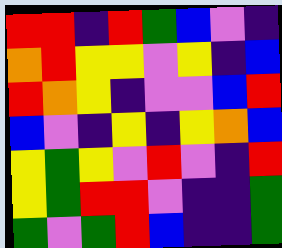[["red", "red", "indigo", "red", "green", "blue", "violet", "indigo"], ["orange", "red", "yellow", "yellow", "violet", "yellow", "indigo", "blue"], ["red", "orange", "yellow", "indigo", "violet", "violet", "blue", "red"], ["blue", "violet", "indigo", "yellow", "indigo", "yellow", "orange", "blue"], ["yellow", "green", "yellow", "violet", "red", "violet", "indigo", "red"], ["yellow", "green", "red", "red", "violet", "indigo", "indigo", "green"], ["green", "violet", "green", "red", "blue", "indigo", "indigo", "green"]]